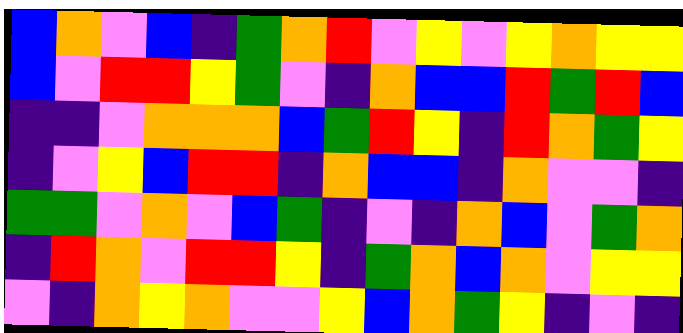[["blue", "orange", "violet", "blue", "indigo", "green", "orange", "red", "violet", "yellow", "violet", "yellow", "orange", "yellow", "yellow"], ["blue", "violet", "red", "red", "yellow", "green", "violet", "indigo", "orange", "blue", "blue", "red", "green", "red", "blue"], ["indigo", "indigo", "violet", "orange", "orange", "orange", "blue", "green", "red", "yellow", "indigo", "red", "orange", "green", "yellow"], ["indigo", "violet", "yellow", "blue", "red", "red", "indigo", "orange", "blue", "blue", "indigo", "orange", "violet", "violet", "indigo"], ["green", "green", "violet", "orange", "violet", "blue", "green", "indigo", "violet", "indigo", "orange", "blue", "violet", "green", "orange"], ["indigo", "red", "orange", "violet", "red", "red", "yellow", "indigo", "green", "orange", "blue", "orange", "violet", "yellow", "yellow"], ["violet", "indigo", "orange", "yellow", "orange", "violet", "violet", "yellow", "blue", "orange", "green", "yellow", "indigo", "violet", "indigo"]]